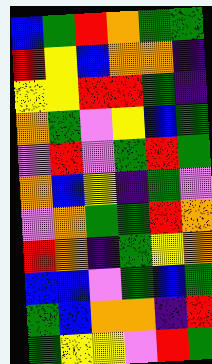[["blue", "green", "red", "orange", "green", "green"], ["red", "yellow", "blue", "orange", "orange", "indigo"], ["yellow", "yellow", "red", "red", "green", "indigo"], ["orange", "green", "violet", "yellow", "blue", "green"], ["violet", "red", "violet", "green", "red", "green"], ["orange", "blue", "yellow", "indigo", "green", "violet"], ["violet", "orange", "green", "green", "red", "orange"], ["red", "orange", "indigo", "green", "yellow", "orange"], ["blue", "blue", "violet", "green", "blue", "green"], ["green", "blue", "orange", "orange", "indigo", "red"], ["green", "yellow", "yellow", "violet", "red", "green"]]